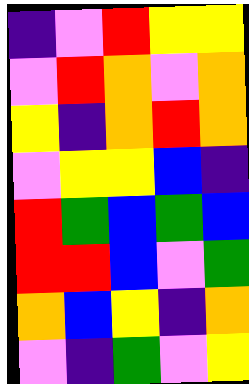[["indigo", "violet", "red", "yellow", "yellow"], ["violet", "red", "orange", "violet", "orange"], ["yellow", "indigo", "orange", "red", "orange"], ["violet", "yellow", "yellow", "blue", "indigo"], ["red", "green", "blue", "green", "blue"], ["red", "red", "blue", "violet", "green"], ["orange", "blue", "yellow", "indigo", "orange"], ["violet", "indigo", "green", "violet", "yellow"]]